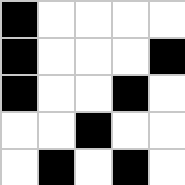[["black", "white", "white", "white", "white"], ["black", "white", "white", "white", "black"], ["black", "white", "white", "black", "white"], ["white", "white", "black", "white", "white"], ["white", "black", "white", "black", "white"]]